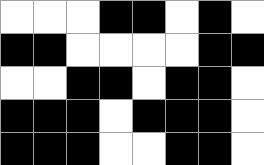[["white", "white", "white", "black", "black", "white", "black", "white"], ["black", "black", "white", "white", "white", "white", "black", "black"], ["white", "white", "black", "black", "white", "black", "black", "white"], ["black", "black", "black", "white", "black", "black", "black", "white"], ["black", "black", "black", "white", "white", "black", "black", "white"]]